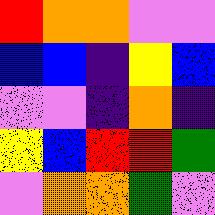[["red", "orange", "orange", "violet", "violet"], ["blue", "blue", "indigo", "yellow", "blue"], ["violet", "violet", "indigo", "orange", "indigo"], ["yellow", "blue", "red", "red", "green"], ["violet", "orange", "orange", "green", "violet"]]